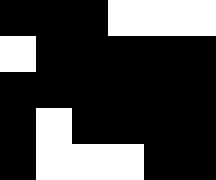[["black", "black", "black", "white", "white", "white"], ["white", "black", "black", "black", "black", "black"], ["black", "black", "black", "black", "black", "black"], ["black", "white", "black", "black", "black", "black"], ["black", "white", "white", "white", "black", "black"]]